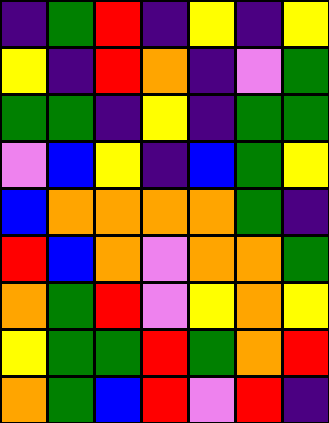[["indigo", "green", "red", "indigo", "yellow", "indigo", "yellow"], ["yellow", "indigo", "red", "orange", "indigo", "violet", "green"], ["green", "green", "indigo", "yellow", "indigo", "green", "green"], ["violet", "blue", "yellow", "indigo", "blue", "green", "yellow"], ["blue", "orange", "orange", "orange", "orange", "green", "indigo"], ["red", "blue", "orange", "violet", "orange", "orange", "green"], ["orange", "green", "red", "violet", "yellow", "orange", "yellow"], ["yellow", "green", "green", "red", "green", "orange", "red"], ["orange", "green", "blue", "red", "violet", "red", "indigo"]]